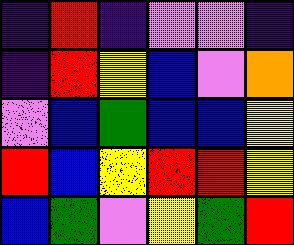[["indigo", "red", "indigo", "violet", "violet", "indigo"], ["indigo", "red", "yellow", "blue", "violet", "orange"], ["violet", "blue", "green", "blue", "blue", "yellow"], ["red", "blue", "yellow", "red", "red", "yellow"], ["blue", "green", "violet", "yellow", "green", "red"]]